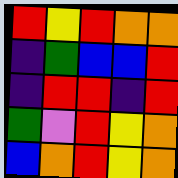[["red", "yellow", "red", "orange", "orange"], ["indigo", "green", "blue", "blue", "red"], ["indigo", "red", "red", "indigo", "red"], ["green", "violet", "red", "yellow", "orange"], ["blue", "orange", "red", "yellow", "orange"]]